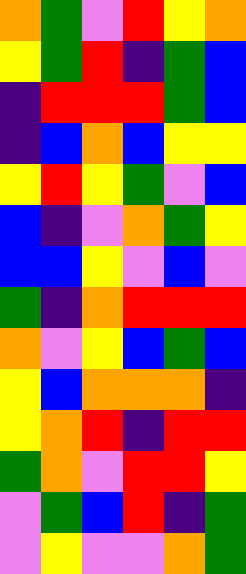[["orange", "green", "violet", "red", "yellow", "orange"], ["yellow", "green", "red", "indigo", "green", "blue"], ["indigo", "red", "red", "red", "green", "blue"], ["indigo", "blue", "orange", "blue", "yellow", "yellow"], ["yellow", "red", "yellow", "green", "violet", "blue"], ["blue", "indigo", "violet", "orange", "green", "yellow"], ["blue", "blue", "yellow", "violet", "blue", "violet"], ["green", "indigo", "orange", "red", "red", "red"], ["orange", "violet", "yellow", "blue", "green", "blue"], ["yellow", "blue", "orange", "orange", "orange", "indigo"], ["yellow", "orange", "red", "indigo", "red", "red"], ["green", "orange", "violet", "red", "red", "yellow"], ["violet", "green", "blue", "red", "indigo", "green"], ["violet", "yellow", "violet", "violet", "orange", "green"]]